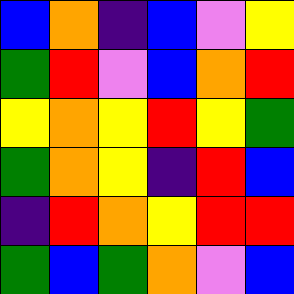[["blue", "orange", "indigo", "blue", "violet", "yellow"], ["green", "red", "violet", "blue", "orange", "red"], ["yellow", "orange", "yellow", "red", "yellow", "green"], ["green", "orange", "yellow", "indigo", "red", "blue"], ["indigo", "red", "orange", "yellow", "red", "red"], ["green", "blue", "green", "orange", "violet", "blue"]]